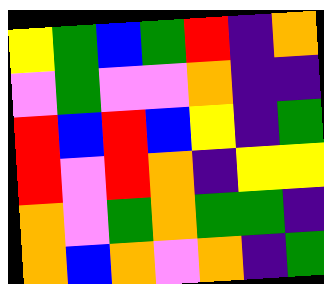[["yellow", "green", "blue", "green", "red", "indigo", "orange"], ["violet", "green", "violet", "violet", "orange", "indigo", "indigo"], ["red", "blue", "red", "blue", "yellow", "indigo", "green"], ["red", "violet", "red", "orange", "indigo", "yellow", "yellow"], ["orange", "violet", "green", "orange", "green", "green", "indigo"], ["orange", "blue", "orange", "violet", "orange", "indigo", "green"]]